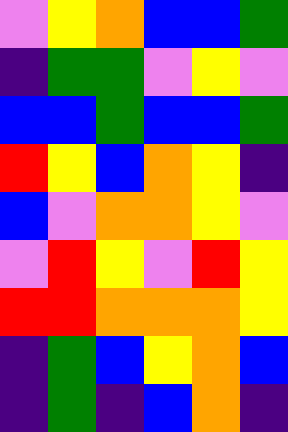[["violet", "yellow", "orange", "blue", "blue", "green"], ["indigo", "green", "green", "violet", "yellow", "violet"], ["blue", "blue", "green", "blue", "blue", "green"], ["red", "yellow", "blue", "orange", "yellow", "indigo"], ["blue", "violet", "orange", "orange", "yellow", "violet"], ["violet", "red", "yellow", "violet", "red", "yellow"], ["red", "red", "orange", "orange", "orange", "yellow"], ["indigo", "green", "blue", "yellow", "orange", "blue"], ["indigo", "green", "indigo", "blue", "orange", "indigo"]]